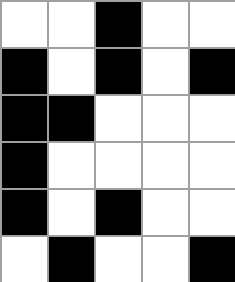[["white", "white", "black", "white", "white"], ["black", "white", "black", "white", "black"], ["black", "black", "white", "white", "white"], ["black", "white", "white", "white", "white"], ["black", "white", "black", "white", "white"], ["white", "black", "white", "white", "black"]]